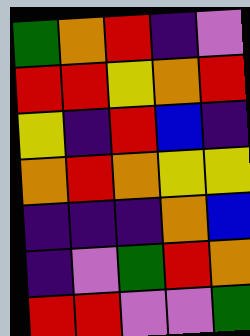[["green", "orange", "red", "indigo", "violet"], ["red", "red", "yellow", "orange", "red"], ["yellow", "indigo", "red", "blue", "indigo"], ["orange", "red", "orange", "yellow", "yellow"], ["indigo", "indigo", "indigo", "orange", "blue"], ["indigo", "violet", "green", "red", "orange"], ["red", "red", "violet", "violet", "green"]]